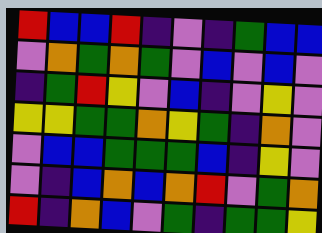[["red", "blue", "blue", "red", "indigo", "violet", "indigo", "green", "blue", "blue"], ["violet", "orange", "green", "orange", "green", "violet", "blue", "violet", "blue", "violet"], ["indigo", "green", "red", "yellow", "violet", "blue", "indigo", "violet", "yellow", "violet"], ["yellow", "yellow", "green", "green", "orange", "yellow", "green", "indigo", "orange", "violet"], ["violet", "blue", "blue", "green", "green", "green", "blue", "indigo", "yellow", "violet"], ["violet", "indigo", "blue", "orange", "blue", "orange", "red", "violet", "green", "orange"], ["red", "indigo", "orange", "blue", "violet", "green", "indigo", "green", "green", "yellow"]]